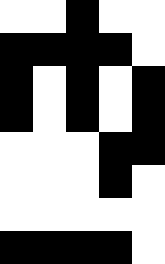[["white", "white", "black", "white", "white"], ["black", "black", "black", "black", "white"], ["black", "white", "black", "white", "black"], ["black", "white", "black", "white", "black"], ["white", "white", "white", "black", "black"], ["white", "white", "white", "black", "white"], ["white", "white", "white", "white", "white"], ["black", "black", "black", "black", "white"]]